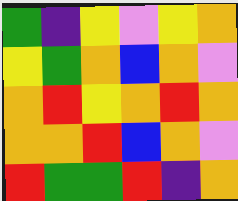[["green", "indigo", "yellow", "violet", "yellow", "orange"], ["yellow", "green", "orange", "blue", "orange", "violet"], ["orange", "red", "yellow", "orange", "red", "orange"], ["orange", "orange", "red", "blue", "orange", "violet"], ["red", "green", "green", "red", "indigo", "orange"]]